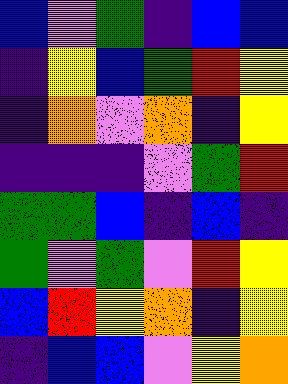[["blue", "violet", "green", "indigo", "blue", "blue"], ["indigo", "yellow", "blue", "green", "red", "yellow"], ["indigo", "orange", "violet", "orange", "indigo", "yellow"], ["indigo", "indigo", "indigo", "violet", "green", "red"], ["green", "green", "blue", "indigo", "blue", "indigo"], ["green", "violet", "green", "violet", "red", "yellow"], ["blue", "red", "yellow", "orange", "indigo", "yellow"], ["indigo", "blue", "blue", "violet", "yellow", "orange"]]